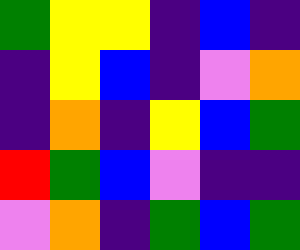[["green", "yellow", "yellow", "indigo", "blue", "indigo"], ["indigo", "yellow", "blue", "indigo", "violet", "orange"], ["indigo", "orange", "indigo", "yellow", "blue", "green"], ["red", "green", "blue", "violet", "indigo", "indigo"], ["violet", "orange", "indigo", "green", "blue", "green"]]